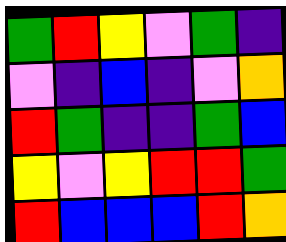[["green", "red", "yellow", "violet", "green", "indigo"], ["violet", "indigo", "blue", "indigo", "violet", "orange"], ["red", "green", "indigo", "indigo", "green", "blue"], ["yellow", "violet", "yellow", "red", "red", "green"], ["red", "blue", "blue", "blue", "red", "orange"]]